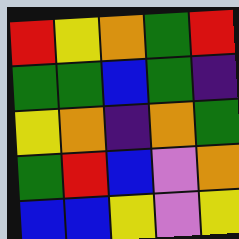[["red", "yellow", "orange", "green", "red"], ["green", "green", "blue", "green", "indigo"], ["yellow", "orange", "indigo", "orange", "green"], ["green", "red", "blue", "violet", "orange"], ["blue", "blue", "yellow", "violet", "yellow"]]